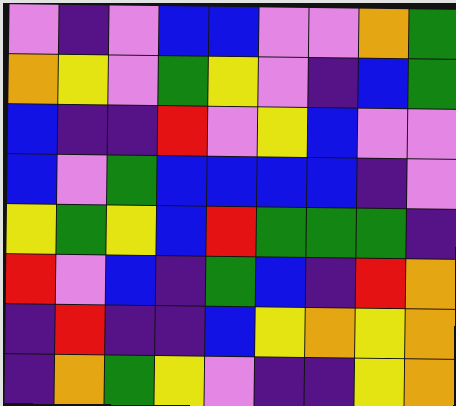[["violet", "indigo", "violet", "blue", "blue", "violet", "violet", "orange", "green"], ["orange", "yellow", "violet", "green", "yellow", "violet", "indigo", "blue", "green"], ["blue", "indigo", "indigo", "red", "violet", "yellow", "blue", "violet", "violet"], ["blue", "violet", "green", "blue", "blue", "blue", "blue", "indigo", "violet"], ["yellow", "green", "yellow", "blue", "red", "green", "green", "green", "indigo"], ["red", "violet", "blue", "indigo", "green", "blue", "indigo", "red", "orange"], ["indigo", "red", "indigo", "indigo", "blue", "yellow", "orange", "yellow", "orange"], ["indigo", "orange", "green", "yellow", "violet", "indigo", "indigo", "yellow", "orange"]]